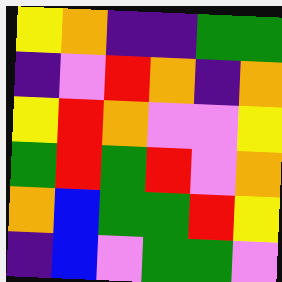[["yellow", "orange", "indigo", "indigo", "green", "green"], ["indigo", "violet", "red", "orange", "indigo", "orange"], ["yellow", "red", "orange", "violet", "violet", "yellow"], ["green", "red", "green", "red", "violet", "orange"], ["orange", "blue", "green", "green", "red", "yellow"], ["indigo", "blue", "violet", "green", "green", "violet"]]